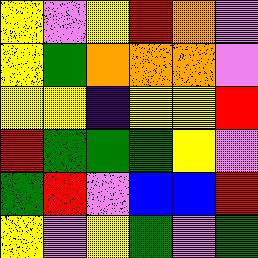[["yellow", "violet", "yellow", "red", "orange", "violet"], ["yellow", "green", "orange", "orange", "orange", "violet"], ["yellow", "yellow", "indigo", "yellow", "yellow", "red"], ["red", "green", "green", "green", "yellow", "violet"], ["green", "red", "violet", "blue", "blue", "red"], ["yellow", "violet", "yellow", "green", "violet", "green"]]